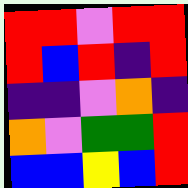[["red", "red", "violet", "red", "red"], ["red", "blue", "red", "indigo", "red"], ["indigo", "indigo", "violet", "orange", "indigo"], ["orange", "violet", "green", "green", "red"], ["blue", "blue", "yellow", "blue", "red"]]